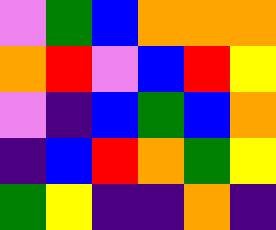[["violet", "green", "blue", "orange", "orange", "orange"], ["orange", "red", "violet", "blue", "red", "yellow"], ["violet", "indigo", "blue", "green", "blue", "orange"], ["indigo", "blue", "red", "orange", "green", "yellow"], ["green", "yellow", "indigo", "indigo", "orange", "indigo"]]